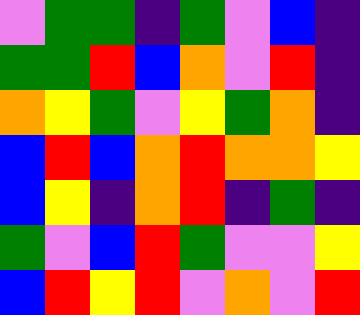[["violet", "green", "green", "indigo", "green", "violet", "blue", "indigo"], ["green", "green", "red", "blue", "orange", "violet", "red", "indigo"], ["orange", "yellow", "green", "violet", "yellow", "green", "orange", "indigo"], ["blue", "red", "blue", "orange", "red", "orange", "orange", "yellow"], ["blue", "yellow", "indigo", "orange", "red", "indigo", "green", "indigo"], ["green", "violet", "blue", "red", "green", "violet", "violet", "yellow"], ["blue", "red", "yellow", "red", "violet", "orange", "violet", "red"]]